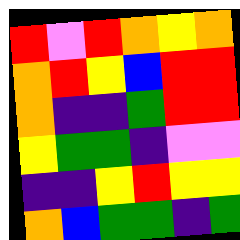[["red", "violet", "red", "orange", "yellow", "orange"], ["orange", "red", "yellow", "blue", "red", "red"], ["orange", "indigo", "indigo", "green", "red", "red"], ["yellow", "green", "green", "indigo", "violet", "violet"], ["indigo", "indigo", "yellow", "red", "yellow", "yellow"], ["orange", "blue", "green", "green", "indigo", "green"]]